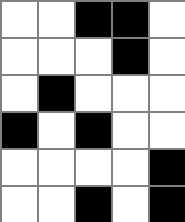[["white", "white", "black", "black", "white"], ["white", "white", "white", "black", "white"], ["white", "black", "white", "white", "white"], ["black", "white", "black", "white", "white"], ["white", "white", "white", "white", "black"], ["white", "white", "black", "white", "black"]]